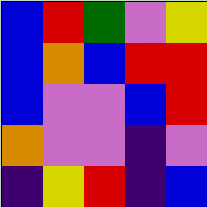[["blue", "red", "green", "violet", "yellow"], ["blue", "orange", "blue", "red", "red"], ["blue", "violet", "violet", "blue", "red"], ["orange", "violet", "violet", "indigo", "violet"], ["indigo", "yellow", "red", "indigo", "blue"]]